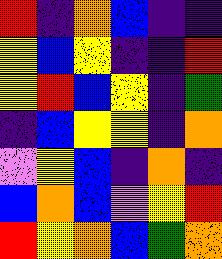[["red", "indigo", "orange", "blue", "indigo", "indigo"], ["yellow", "blue", "yellow", "indigo", "indigo", "red"], ["yellow", "red", "blue", "yellow", "indigo", "green"], ["indigo", "blue", "yellow", "yellow", "indigo", "orange"], ["violet", "yellow", "blue", "indigo", "orange", "indigo"], ["blue", "orange", "blue", "violet", "yellow", "red"], ["red", "yellow", "orange", "blue", "green", "orange"]]